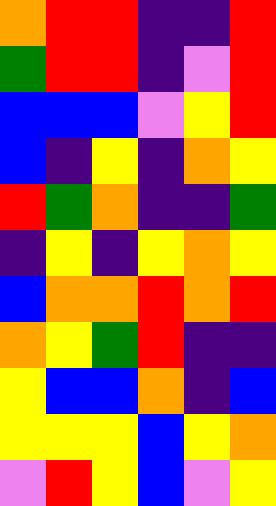[["orange", "red", "red", "indigo", "indigo", "red"], ["green", "red", "red", "indigo", "violet", "red"], ["blue", "blue", "blue", "violet", "yellow", "red"], ["blue", "indigo", "yellow", "indigo", "orange", "yellow"], ["red", "green", "orange", "indigo", "indigo", "green"], ["indigo", "yellow", "indigo", "yellow", "orange", "yellow"], ["blue", "orange", "orange", "red", "orange", "red"], ["orange", "yellow", "green", "red", "indigo", "indigo"], ["yellow", "blue", "blue", "orange", "indigo", "blue"], ["yellow", "yellow", "yellow", "blue", "yellow", "orange"], ["violet", "red", "yellow", "blue", "violet", "yellow"]]